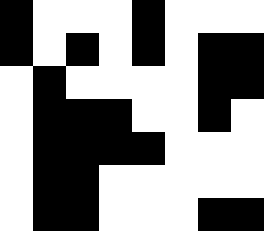[["black", "white", "white", "white", "black", "white", "white", "white"], ["black", "white", "black", "white", "black", "white", "black", "black"], ["white", "black", "white", "white", "white", "white", "black", "black"], ["white", "black", "black", "black", "white", "white", "black", "white"], ["white", "black", "black", "black", "black", "white", "white", "white"], ["white", "black", "black", "white", "white", "white", "white", "white"], ["white", "black", "black", "white", "white", "white", "black", "black"]]